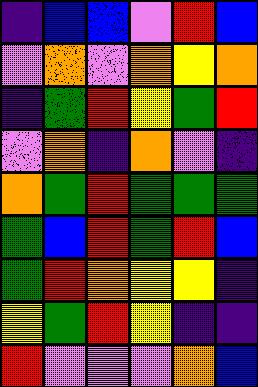[["indigo", "blue", "blue", "violet", "red", "blue"], ["violet", "orange", "violet", "orange", "yellow", "orange"], ["indigo", "green", "red", "yellow", "green", "red"], ["violet", "orange", "indigo", "orange", "violet", "indigo"], ["orange", "green", "red", "green", "green", "green"], ["green", "blue", "red", "green", "red", "blue"], ["green", "red", "orange", "yellow", "yellow", "indigo"], ["yellow", "green", "red", "yellow", "indigo", "indigo"], ["red", "violet", "violet", "violet", "orange", "blue"]]